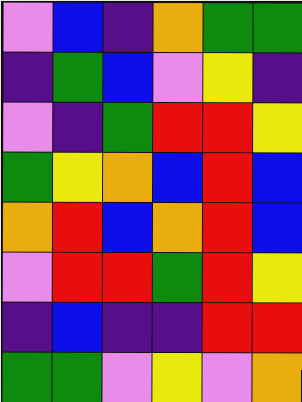[["violet", "blue", "indigo", "orange", "green", "green"], ["indigo", "green", "blue", "violet", "yellow", "indigo"], ["violet", "indigo", "green", "red", "red", "yellow"], ["green", "yellow", "orange", "blue", "red", "blue"], ["orange", "red", "blue", "orange", "red", "blue"], ["violet", "red", "red", "green", "red", "yellow"], ["indigo", "blue", "indigo", "indigo", "red", "red"], ["green", "green", "violet", "yellow", "violet", "orange"]]